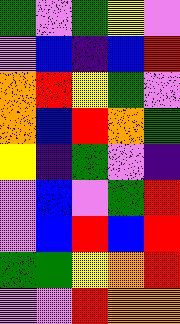[["green", "violet", "green", "yellow", "violet"], ["violet", "blue", "indigo", "blue", "red"], ["orange", "red", "yellow", "green", "violet"], ["orange", "blue", "red", "orange", "green"], ["yellow", "indigo", "green", "violet", "indigo"], ["violet", "blue", "violet", "green", "red"], ["violet", "blue", "red", "blue", "red"], ["green", "green", "yellow", "orange", "red"], ["violet", "violet", "red", "orange", "orange"]]